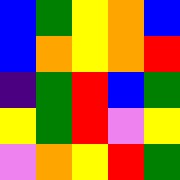[["blue", "green", "yellow", "orange", "blue"], ["blue", "orange", "yellow", "orange", "red"], ["indigo", "green", "red", "blue", "green"], ["yellow", "green", "red", "violet", "yellow"], ["violet", "orange", "yellow", "red", "green"]]